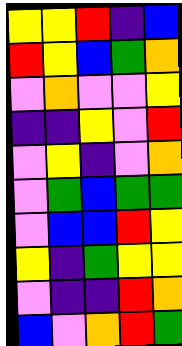[["yellow", "yellow", "red", "indigo", "blue"], ["red", "yellow", "blue", "green", "orange"], ["violet", "orange", "violet", "violet", "yellow"], ["indigo", "indigo", "yellow", "violet", "red"], ["violet", "yellow", "indigo", "violet", "orange"], ["violet", "green", "blue", "green", "green"], ["violet", "blue", "blue", "red", "yellow"], ["yellow", "indigo", "green", "yellow", "yellow"], ["violet", "indigo", "indigo", "red", "orange"], ["blue", "violet", "orange", "red", "green"]]